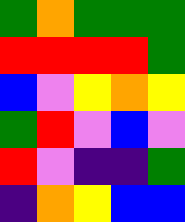[["green", "orange", "green", "green", "green"], ["red", "red", "red", "red", "green"], ["blue", "violet", "yellow", "orange", "yellow"], ["green", "red", "violet", "blue", "violet"], ["red", "violet", "indigo", "indigo", "green"], ["indigo", "orange", "yellow", "blue", "blue"]]